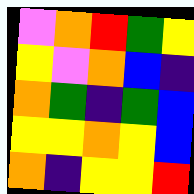[["violet", "orange", "red", "green", "yellow"], ["yellow", "violet", "orange", "blue", "indigo"], ["orange", "green", "indigo", "green", "blue"], ["yellow", "yellow", "orange", "yellow", "blue"], ["orange", "indigo", "yellow", "yellow", "red"]]